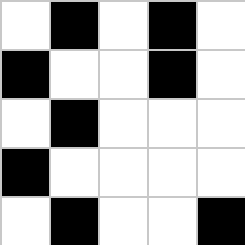[["white", "black", "white", "black", "white"], ["black", "white", "white", "black", "white"], ["white", "black", "white", "white", "white"], ["black", "white", "white", "white", "white"], ["white", "black", "white", "white", "black"]]